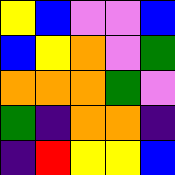[["yellow", "blue", "violet", "violet", "blue"], ["blue", "yellow", "orange", "violet", "green"], ["orange", "orange", "orange", "green", "violet"], ["green", "indigo", "orange", "orange", "indigo"], ["indigo", "red", "yellow", "yellow", "blue"]]